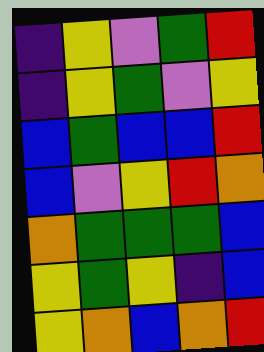[["indigo", "yellow", "violet", "green", "red"], ["indigo", "yellow", "green", "violet", "yellow"], ["blue", "green", "blue", "blue", "red"], ["blue", "violet", "yellow", "red", "orange"], ["orange", "green", "green", "green", "blue"], ["yellow", "green", "yellow", "indigo", "blue"], ["yellow", "orange", "blue", "orange", "red"]]